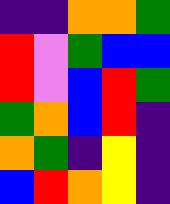[["indigo", "indigo", "orange", "orange", "green"], ["red", "violet", "green", "blue", "blue"], ["red", "violet", "blue", "red", "green"], ["green", "orange", "blue", "red", "indigo"], ["orange", "green", "indigo", "yellow", "indigo"], ["blue", "red", "orange", "yellow", "indigo"]]